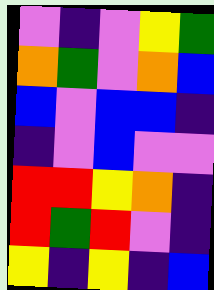[["violet", "indigo", "violet", "yellow", "green"], ["orange", "green", "violet", "orange", "blue"], ["blue", "violet", "blue", "blue", "indigo"], ["indigo", "violet", "blue", "violet", "violet"], ["red", "red", "yellow", "orange", "indigo"], ["red", "green", "red", "violet", "indigo"], ["yellow", "indigo", "yellow", "indigo", "blue"]]